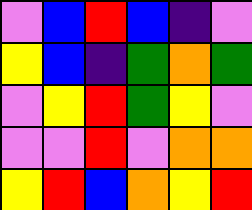[["violet", "blue", "red", "blue", "indigo", "violet"], ["yellow", "blue", "indigo", "green", "orange", "green"], ["violet", "yellow", "red", "green", "yellow", "violet"], ["violet", "violet", "red", "violet", "orange", "orange"], ["yellow", "red", "blue", "orange", "yellow", "red"]]